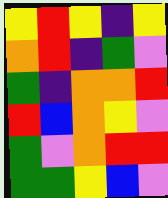[["yellow", "red", "yellow", "indigo", "yellow"], ["orange", "red", "indigo", "green", "violet"], ["green", "indigo", "orange", "orange", "red"], ["red", "blue", "orange", "yellow", "violet"], ["green", "violet", "orange", "red", "red"], ["green", "green", "yellow", "blue", "violet"]]